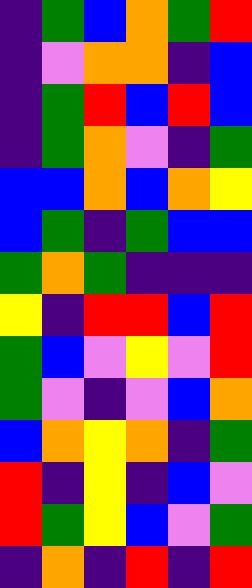[["indigo", "green", "blue", "orange", "green", "red"], ["indigo", "violet", "orange", "orange", "indigo", "blue"], ["indigo", "green", "red", "blue", "red", "blue"], ["indigo", "green", "orange", "violet", "indigo", "green"], ["blue", "blue", "orange", "blue", "orange", "yellow"], ["blue", "green", "indigo", "green", "blue", "blue"], ["green", "orange", "green", "indigo", "indigo", "indigo"], ["yellow", "indigo", "red", "red", "blue", "red"], ["green", "blue", "violet", "yellow", "violet", "red"], ["green", "violet", "indigo", "violet", "blue", "orange"], ["blue", "orange", "yellow", "orange", "indigo", "green"], ["red", "indigo", "yellow", "indigo", "blue", "violet"], ["red", "green", "yellow", "blue", "violet", "green"], ["indigo", "orange", "indigo", "red", "indigo", "red"]]